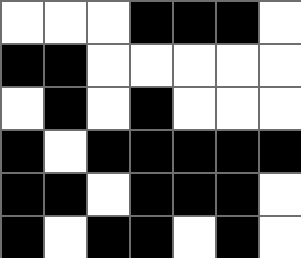[["white", "white", "white", "black", "black", "black", "white"], ["black", "black", "white", "white", "white", "white", "white"], ["white", "black", "white", "black", "white", "white", "white"], ["black", "white", "black", "black", "black", "black", "black"], ["black", "black", "white", "black", "black", "black", "white"], ["black", "white", "black", "black", "white", "black", "white"]]